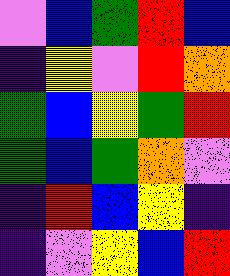[["violet", "blue", "green", "red", "blue"], ["indigo", "yellow", "violet", "red", "orange"], ["green", "blue", "yellow", "green", "red"], ["green", "blue", "green", "orange", "violet"], ["indigo", "red", "blue", "yellow", "indigo"], ["indigo", "violet", "yellow", "blue", "red"]]